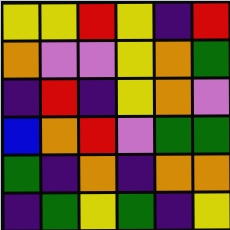[["yellow", "yellow", "red", "yellow", "indigo", "red"], ["orange", "violet", "violet", "yellow", "orange", "green"], ["indigo", "red", "indigo", "yellow", "orange", "violet"], ["blue", "orange", "red", "violet", "green", "green"], ["green", "indigo", "orange", "indigo", "orange", "orange"], ["indigo", "green", "yellow", "green", "indigo", "yellow"]]